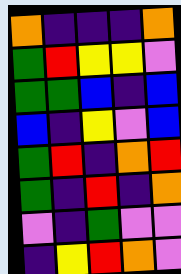[["orange", "indigo", "indigo", "indigo", "orange"], ["green", "red", "yellow", "yellow", "violet"], ["green", "green", "blue", "indigo", "blue"], ["blue", "indigo", "yellow", "violet", "blue"], ["green", "red", "indigo", "orange", "red"], ["green", "indigo", "red", "indigo", "orange"], ["violet", "indigo", "green", "violet", "violet"], ["indigo", "yellow", "red", "orange", "violet"]]